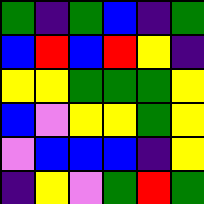[["green", "indigo", "green", "blue", "indigo", "green"], ["blue", "red", "blue", "red", "yellow", "indigo"], ["yellow", "yellow", "green", "green", "green", "yellow"], ["blue", "violet", "yellow", "yellow", "green", "yellow"], ["violet", "blue", "blue", "blue", "indigo", "yellow"], ["indigo", "yellow", "violet", "green", "red", "green"]]